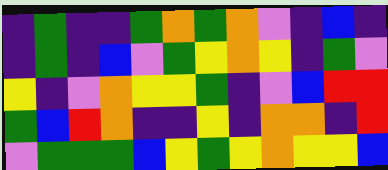[["indigo", "green", "indigo", "indigo", "green", "orange", "green", "orange", "violet", "indigo", "blue", "indigo"], ["indigo", "green", "indigo", "blue", "violet", "green", "yellow", "orange", "yellow", "indigo", "green", "violet"], ["yellow", "indigo", "violet", "orange", "yellow", "yellow", "green", "indigo", "violet", "blue", "red", "red"], ["green", "blue", "red", "orange", "indigo", "indigo", "yellow", "indigo", "orange", "orange", "indigo", "red"], ["violet", "green", "green", "green", "blue", "yellow", "green", "yellow", "orange", "yellow", "yellow", "blue"]]